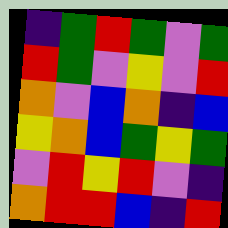[["indigo", "green", "red", "green", "violet", "green"], ["red", "green", "violet", "yellow", "violet", "red"], ["orange", "violet", "blue", "orange", "indigo", "blue"], ["yellow", "orange", "blue", "green", "yellow", "green"], ["violet", "red", "yellow", "red", "violet", "indigo"], ["orange", "red", "red", "blue", "indigo", "red"]]